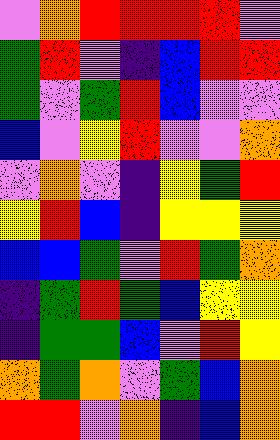[["violet", "orange", "red", "red", "red", "red", "violet"], ["green", "red", "violet", "indigo", "blue", "red", "red"], ["green", "violet", "green", "red", "blue", "violet", "violet"], ["blue", "violet", "yellow", "red", "violet", "violet", "orange"], ["violet", "orange", "violet", "indigo", "yellow", "green", "red"], ["yellow", "red", "blue", "indigo", "yellow", "yellow", "yellow"], ["blue", "blue", "green", "violet", "red", "green", "orange"], ["indigo", "green", "red", "green", "blue", "yellow", "yellow"], ["indigo", "green", "green", "blue", "violet", "red", "yellow"], ["orange", "green", "orange", "violet", "green", "blue", "orange"], ["red", "red", "violet", "orange", "indigo", "blue", "orange"]]